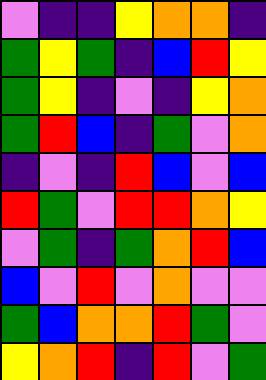[["violet", "indigo", "indigo", "yellow", "orange", "orange", "indigo"], ["green", "yellow", "green", "indigo", "blue", "red", "yellow"], ["green", "yellow", "indigo", "violet", "indigo", "yellow", "orange"], ["green", "red", "blue", "indigo", "green", "violet", "orange"], ["indigo", "violet", "indigo", "red", "blue", "violet", "blue"], ["red", "green", "violet", "red", "red", "orange", "yellow"], ["violet", "green", "indigo", "green", "orange", "red", "blue"], ["blue", "violet", "red", "violet", "orange", "violet", "violet"], ["green", "blue", "orange", "orange", "red", "green", "violet"], ["yellow", "orange", "red", "indigo", "red", "violet", "green"]]